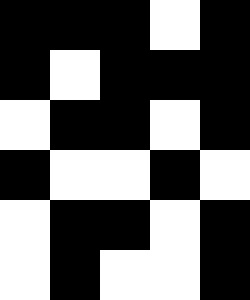[["black", "black", "black", "white", "black"], ["black", "white", "black", "black", "black"], ["white", "black", "black", "white", "black"], ["black", "white", "white", "black", "white"], ["white", "black", "black", "white", "black"], ["white", "black", "white", "white", "black"]]